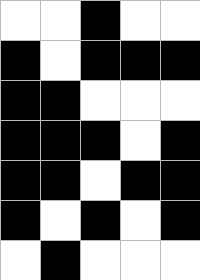[["white", "white", "black", "white", "white"], ["black", "white", "black", "black", "black"], ["black", "black", "white", "white", "white"], ["black", "black", "black", "white", "black"], ["black", "black", "white", "black", "black"], ["black", "white", "black", "white", "black"], ["white", "black", "white", "white", "white"]]